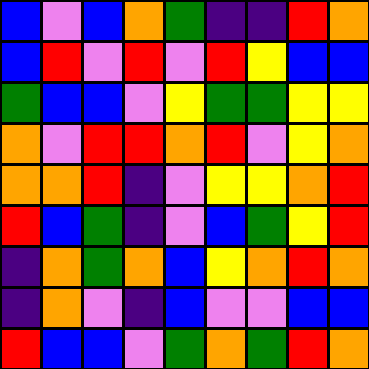[["blue", "violet", "blue", "orange", "green", "indigo", "indigo", "red", "orange"], ["blue", "red", "violet", "red", "violet", "red", "yellow", "blue", "blue"], ["green", "blue", "blue", "violet", "yellow", "green", "green", "yellow", "yellow"], ["orange", "violet", "red", "red", "orange", "red", "violet", "yellow", "orange"], ["orange", "orange", "red", "indigo", "violet", "yellow", "yellow", "orange", "red"], ["red", "blue", "green", "indigo", "violet", "blue", "green", "yellow", "red"], ["indigo", "orange", "green", "orange", "blue", "yellow", "orange", "red", "orange"], ["indigo", "orange", "violet", "indigo", "blue", "violet", "violet", "blue", "blue"], ["red", "blue", "blue", "violet", "green", "orange", "green", "red", "orange"]]